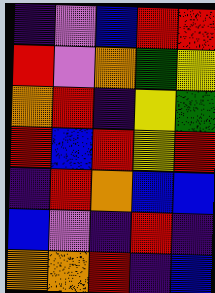[["indigo", "violet", "blue", "red", "red"], ["red", "violet", "orange", "green", "yellow"], ["orange", "red", "indigo", "yellow", "green"], ["red", "blue", "red", "yellow", "red"], ["indigo", "red", "orange", "blue", "blue"], ["blue", "violet", "indigo", "red", "indigo"], ["orange", "orange", "red", "indigo", "blue"]]